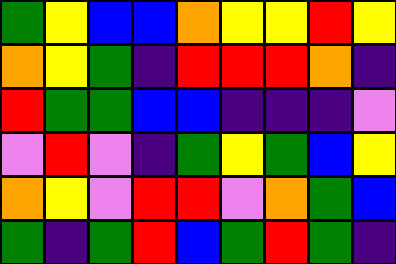[["green", "yellow", "blue", "blue", "orange", "yellow", "yellow", "red", "yellow"], ["orange", "yellow", "green", "indigo", "red", "red", "red", "orange", "indigo"], ["red", "green", "green", "blue", "blue", "indigo", "indigo", "indigo", "violet"], ["violet", "red", "violet", "indigo", "green", "yellow", "green", "blue", "yellow"], ["orange", "yellow", "violet", "red", "red", "violet", "orange", "green", "blue"], ["green", "indigo", "green", "red", "blue", "green", "red", "green", "indigo"]]